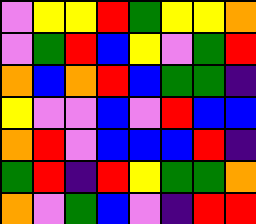[["violet", "yellow", "yellow", "red", "green", "yellow", "yellow", "orange"], ["violet", "green", "red", "blue", "yellow", "violet", "green", "red"], ["orange", "blue", "orange", "red", "blue", "green", "green", "indigo"], ["yellow", "violet", "violet", "blue", "violet", "red", "blue", "blue"], ["orange", "red", "violet", "blue", "blue", "blue", "red", "indigo"], ["green", "red", "indigo", "red", "yellow", "green", "green", "orange"], ["orange", "violet", "green", "blue", "violet", "indigo", "red", "red"]]